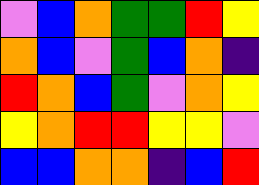[["violet", "blue", "orange", "green", "green", "red", "yellow"], ["orange", "blue", "violet", "green", "blue", "orange", "indigo"], ["red", "orange", "blue", "green", "violet", "orange", "yellow"], ["yellow", "orange", "red", "red", "yellow", "yellow", "violet"], ["blue", "blue", "orange", "orange", "indigo", "blue", "red"]]